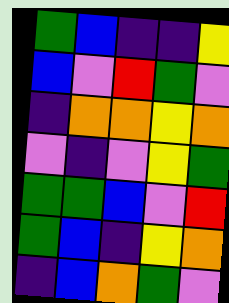[["green", "blue", "indigo", "indigo", "yellow"], ["blue", "violet", "red", "green", "violet"], ["indigo", "orange", "orange", "yellow", "orange"], ["violet", "indigo", "violet", "yellow", "green"], ["green", "green", "blue", "violet", "red"], ["green", "blue", "indigo", "yellow", "orange"], ["indigo", "blue", "orange", "green", "violet"]]